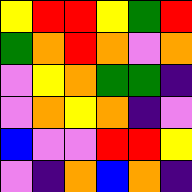[["yellow", "red", "red", "yellow", "green", "red"], ["green", "orange", "red", "orange", "violet", "orange"], ["violet", "yellow", "orange", "green", "green", "indigo"], ["violet", "orange", "yellow", "orange", "indigo", "violet"], ["blue", "violet", "violet", "red", "red", "yellow"], ["violet", "indigo", "orange", "blue", "orange", "indigo"]]